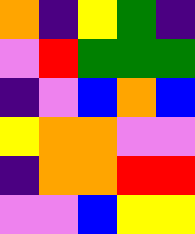[["orange", "indigo", "yellow", "green", "indigo"], ["violet", "red", "green", "green", "green"], ["indigo", "violet", "blue", "orange", "blue"], ["yellow", "orange", "orange", "violet", "violet"], ["indigo", "orange", "orange", "red", "red"], ["violet", "violet", "blue", "yellow", "yellow"]]